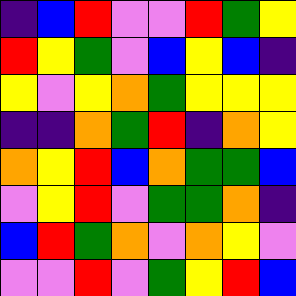[["indigo", "blue", "red", "violet", "violet", "red", "green", "yellow"], ["red", "yellow", "green", "violet", "blue", "yellow", "blue", "indigo"], ["yellow", "violet", "yellow", "orange", "green", "yellow", "yellow", "yellow"], ["indigo", "indigo", "orange", "green", "red", "indigo", "orange", "yellow"], ["orange", "yellow", "red", "blue", "orange", "green", "green", "blue"], ["violet", "yellow", "red", "violet", "green", "green", "orange", "indigo"], ["blue", "red", "green", "orange", "violet", "orange", "yellow", "violet"], ["violet", "violet", "red", "violet", "green", "yellow", "red", "blue"]]